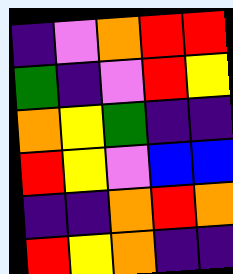[["indigo", "violet", "orange", "red", "red"], ["green", "indigo", "violet", "red", "yellow"], ["orange", "yellow", "green", "indigo", "indigo"], ["red", "yellow", "violet", "blue", "blue"], ["indigo", "indigo", "orange", "red", "orange"], ["red", "yellow", "orange", "indigo", "indigo"]]